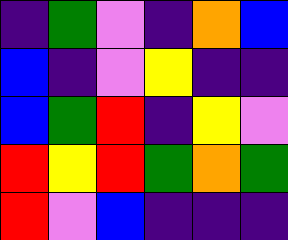[["indigo", "green", "violet", "indigo", "orange", "blue"], ["blue", "indigo", "violet", "yellow", "indigo", "indigo"], ["blue", "green", "red", "indigo", "yellow", "violet"], ["red", "yellow", "red", "green", "orange", "green"], ["red", "violet", "blue", "indigo", "indigo", "indigo"]]